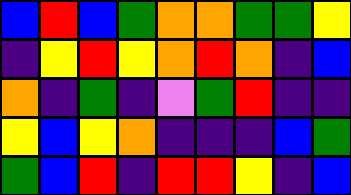[["blue", "red", "blue", "green", "orange", "orange", "green", "green", "yellow"], ["indigo", "yellow", "red", "yellow", "orange", "red", "orange", "indigo", "blue"], ["orange", "indigo", "green", "indigo", "violet", "green", "red", "indigo", "indigo"], ["yellow", "blue", "yellow", "orange", "indigo", "indigo", "indigo", "blue", "green"], ["green", "blue", "red", "indigo", "red", "red", "yellow", "indigo", "blue"]]